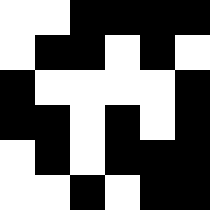[["white", "white", "black", "black", "black", "black"], ["white", "black", "black", "white", "black", "white"], ["black", "white", "white", "white", "white", "black"], ["black", "black", "white", "black", "white", "black"], ["white", "black", "white", "black", "black", "black"], ["white", "white", "black", "white", "black", "black"]]